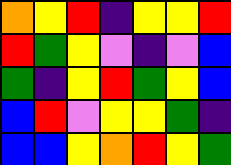[["orange", "yellow", "red", "indigo", "yellow", "yellow", "red"], ["red", "green", "yellow", "violet", "indigo", "violet", "blue"], ["green", "indigo", "yellow", "red", "green", "yellow", "blue"], ["blue", "red", "violet", "yellow", "yellow", "green", "indigo"], ["blue", "blue", "yellow", "orange", "red", "yellow", "green"]]